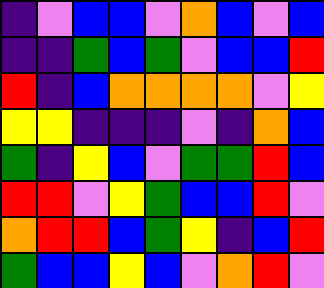[["indigo", "violet", "blue", "blue", "violet", "orange", "blue", "violet", "blue"], ["indigo", "indigo", "green", "blue", "green", "violet", "blue", "blue", "red"], ["red", "indigo", "blue", "orange", "orange", "orange", "orange", "violet", "yellow"], ["yellow", "yellow", "indigo", "indigo", "indigo", "violet", "indigo", "orange", "blue"], ["green", "indigo", "yellow", "blue", "violet", "green", "green", "red", "blue"], ["red", "red", "violet", "yellow", "green", "blue", "blue", "red", "violet"], ["orange", "red", "red", "blue", "green", "yellow", "indigo", "blue", "red"], ["green", "blue", "blue", "yellow", "blue", "violet", "orange", "red", "violet"]]